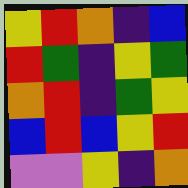[["yellow", "red", "orange", "indigo", "blue"], ["red", "green", "indigo", "yellow", "green"], ["orange", "red", "indigo", "green", "yellow"], ["blue", "red", "blue", "yellow", "red"], ["violet", "violet", "yellow", "indigo", "orange"]]